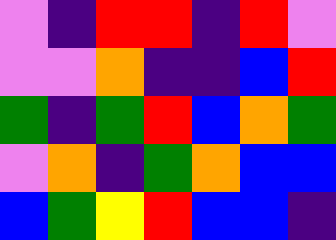[["violet", "indigo", "red", "red", "indigo", "red", "violet"], ["violet", "violet", "orange", "indigo", "indigo", "blue", "red"], ["green", "indigo", "green", "red", "blue", "orange", "green"], ["violet", "orange", "indigo", "green", "orange", "blue", "blue"], ["blue", "green", "yellow", "red", "blue", "blue", "indigo"]]